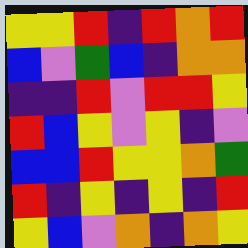[["yellow", "yellow", "red", "indigo", "red", "orange", "red"], ["blue", "violet", "green", "blue", "indigo", "orange", "orange"], ["indigo", "indigo", "red", "violet", "red", "red", "yellow"], ["red", "blue", "yellow", "violet", "yellow", "indigo", "violet"], ["blue", "blue", "red", "yellow", "yellow", "orange", "green"], ["red", "indigo", "yellow", "indigo", "yellow", "indigo", "red"], ["yellow", "blue", "violet", "orange", "indigo", "orange", "yellow"]]